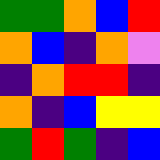[["green", "green", "orange", "blue", "red"], ["orange", "blue", "indigo", "orange", "violet"], ["indigo", "orange", "red", "red", "indigo"], ["orange", "indigo", "blue", "yellow", "yellow"], ["green", "red", "green", "indigo", "blue"]]